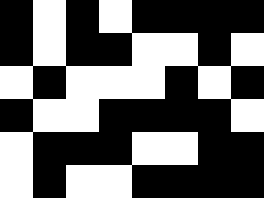[["black", "white", "black", "white", "black", "black", "black", "black"], ["black", "white", "black", "black", "white", "white", "black", "white"], ["white", "black", "white", "white", "white", "black", "white", "black"], ["black", "white", "white", "black", "black", "black", "black", "white"], ["white", "black", "black", "black", "white", "white", "black", "black"], ["white", "black", "white", "white", "black", "black", "black", "black"]]